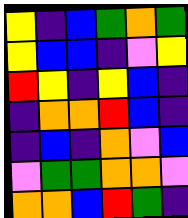[["yellow", "indigo", "blue", "green", "orange", "green"], ["yellow", "blue", "blue", "indigo", "violet", "yellow"], ["red", "yellow", "indigo", "yellow", "blue", "indigo"], ["indigo", "orange", "orange", "red", "blue", "indigo"], ["indigo", "blue", "indigo", "orange", "violet", "blue"], ["violet", "green", "green", "orange", "orange", "violet"], ["orange", "orange", "blue", "red", "green", "indigo"]]